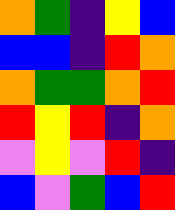[["orange", "green", "indigo", "yellow", "blue"], ["blue", "blue", "indigo", "red", "orange"], ["orange", "green", "green", "orange", "red"], ["red", "yellow", "red", "indigo", "orange"], ["violet", "yellow", "violet", "red", "indigo"], ["blue", "violet", "green", "blue", "red"]]